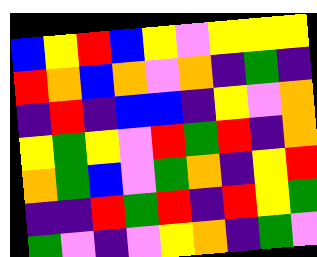[["blue", "yellow", "red", "blue", "yellow", "violet", "yellow", "yellow", "yellow"], ["red", "orange", "blue", "orange", "violet", "orange", "indigo", "green", "indigo"], ["indigo", "red", "indigo", "blue", "blue", "indigo", "yellow", "violet", "orange"], ["yellow", "green", "yellow", "violet", "red", "green", "red", "indigo", "orange"], ["orange", "green", "blue", "violet", "green", "orange", "indigo", "yellow", "red"], ["indigo", "indigo", "red", "green", "red", "indigo", "red", "yellow", "green"], ["green", "violet", "indigo", "violet", "yellow", "orange", "indigo", "green", "violet"]]